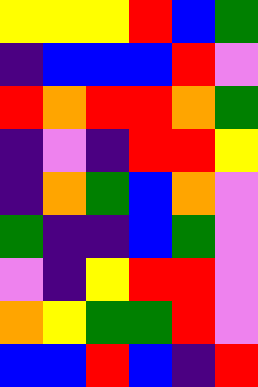[["yellow", "yellow", "yellow", "red", "blue", "green"], ["indigo", "blue", "blue", "blue", "red", "violet"], ["red", "orange", "red", "red", "orange", "green"], ["indigo", "violet", "indigo", "red", "red", "yellow"], ["indigo", "orange", "green", "blue", "orange", "violet"], ["green", "indigo", "indigo", "blue", "green", "violet"], ["violet", "indigo", "yellow", "red", "red", "violet"], ["orange", "yellow", "green", "green", "red", "violet"], ["blue", "blue", "red", "blue", "indigo", "red"]]